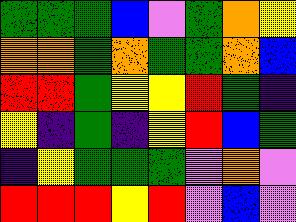[["green", "green", "green", "blue", "violet", "green", "orange", "yellow"], ["orange", "orange", "green", "orange", "green", "green", "orange", "blue"], ["red", "red", "green", "yellow", "yellow", "red", "green", "indigo"], ["yellow", "indigo", "green", "indigo", "yellow", "red", "blue", "green"], ["indigo", "yellow", "green", "green", "green", "violet", "orange", "violet"], ["red", "red", "red", "yellow", "red", "violet", "blue", "violet"]]